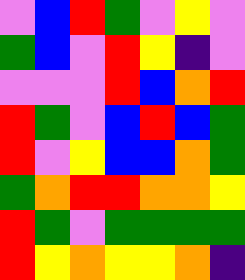[["violet", "blue", "red", "green", "violet", "yellow", "violet"], ["green", "blue", "violet", "red", "yellow", "indigo", "violet"], ["violet", "violet", "violet", "red", "blue", "orange", "red"], ["red", "green", "violet", "blue", "red", "blue", "green"], ["red", "violet", "yellow", "blue", "blue", "orange", "green"], ["green", "orange", "red", "red", "orange", "orange", "yellow"], ["red", "green", "violet", "green", "green", "green", "green"], ["red", "yellow", "orange", "yellow", "yellow", "orange", "indigo"]]